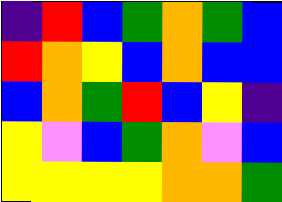[["indigo", "red", "blue", "green", "orange", "green", "blue"], ["red", "orange", "yellow", "blue", "orange", "blue", "blue"], ["blue", "orange", "green", "red", "blue", "yellow", "indigo"], ["yellow", "violet", "blue", "green", "orange", "violet", "blue"], ["yellow", "yellow", "yellow", "yellow", "orange", "orange", "green"]]